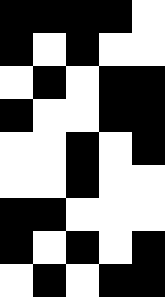[["black", "black", "black", "black", "white"], ["black", "white", "black", "white", "white"], ["white", "black", "white", "black", "black"], ["black", "white", "white", "black", "black"], ["white", "white", "black", "white", "black"], ["white", "white", "black", "white", "white"], ["black", "black", "white", "white", "white"], ["black", "white", "black", "white", "black"], ["white", "black", "white", "black", "black"]]